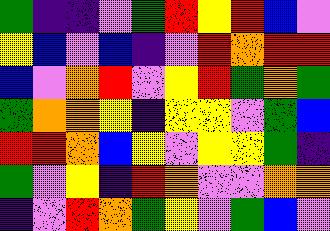[["green", "indigo", "indigo", "violet", "green", "red", "yellow", "red", "blue", "violet"], ["yellow", "blue", "violet", "blue", "indigo", "violet", "red", "orange", "red", "red"], ["blue", "violet", "orange", "red", "violet", "yellow", "red", "green", "orange", "green"], ["green", "orange", "orange", "yellow", "indigo", "yellow", "yellow", "violet", "green", "blue"], ["red", "red", "orange", "blue", "yellow", "violet", "yellow", "yellow", "green", "indigo"], ["green", "violet", "yellow", "indigo", "red", "orange", "violet", "violet", "orange", "orange"], ["indigo", "violet", "red", "orange", "green", "yellow", "violet", "green", "blue", "violet"]]